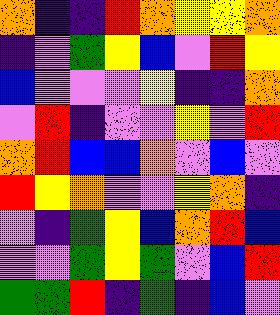[["orange", "indigo", "indigo", "red", "orange", "yellow", "yellow", "orange"], ["indigo", "violet", "green", "yellow", "blue", "violet", "red", "yellow"], ["blue", "violet", "violet", "violet", "yellow", "indigo", "indigo", "orange"], ["violet", "red", "indigo", "violet", "violet", "yellow", "violet", "red"], ["orange", "red", "blue", "blue", "orange", "violet", "blue", "violet"], ["red", "yellow", "orange", "violet", "violet", "yellow", "orange", "indigo"], ["violet", "indigo", "green", "yellow", "blue", "orange", "red", "blue"], ["violet", "violet", "green", "yellow", "green", "violet", "blue", "red"], ["green", "green", "red", "indigo", "green", "indigo", "blue", "violet"]]